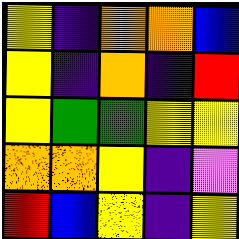[["yellow", "indigo", "orange", "orange", "blue"], ["yellow", "indigo", "orange", "indigo", "red"], ["yellow", "green", "green", "yellow", "yellow"], ["orange", "orange", "yellow", "indigo", "violet"], ["red", "blue", "yellow", "indigo", "yellow"]]